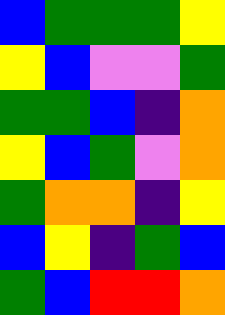[["blue", "green", "green", "green", "yellow"], ["yellow", "blue", "violet", "violet", "green"], ["green", "green", "blue", "indigo", "orange"], ["yellow", "blue", "green", "violet", "orange"], ["green", "orange", "orange", "indigo", "yellow"], ["blue", "yellow", "indigo", "green", "blue"], ["green", "blue", "red", "red", "orange"]]